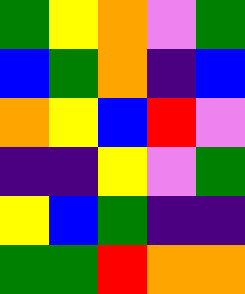[["green", "yellow", "orange", "violet", "green"], ["blue", "green", "orange", "indigo", "blue"], ["orange", "yellow", "blue", "red", "violet"], ["indigo", "indigo", "yellow", "violet", "green"], ["yellow", "blue", "green", "indigo", "indigo"], ["green", "green", "red", "orange", "orange"]]